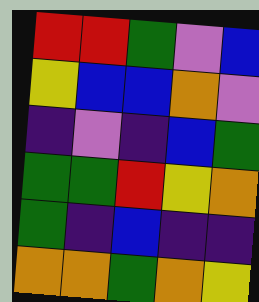[["red", "red", "green", "violet", "blue"], ["yellow", "blue", "blue", "orange", "violet"], ["indigo", "violet", "indigo", "blue", "green"], ["green", "green", "red", "yellow", "orange"], ["green", "indigo", "blue", "indigo", "indigo"], ["orange", "orange", "green", "orange", "yellow"]]